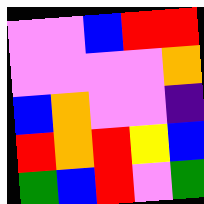[["violet", "violet", "blue", "red", "red"], ["violet", "violet", "violet", "violet", "orange"], ["blue", "orange", "violet", "violet", "indigo"], ["red", "orange", "red", "yellow", "blue"], ["green", "blue", "red", "violet", "green"]]